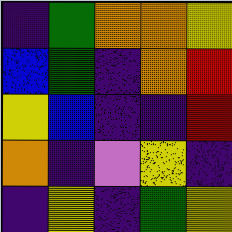[["indigo", "green", "orange", "orange", "yellow"], ["blue", "green", "indigo", "orange", "red"], ["yellow", "blue", "indigo", "indigo", "red"], ["orange", "indigo", "violet", "yellow", "indigo"], ["indigo", "yellow", "indigo", "green", "yellow"]]